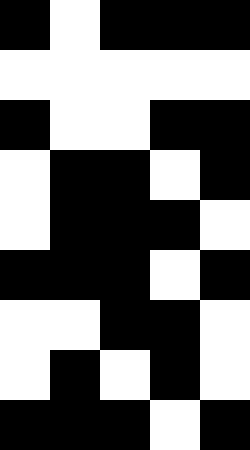[["black", "white", "black", "black", "black"], ["white", "white", "white", "white", "white"], ["black", "white", "white", "black", "black"], ["white", "black", "black", "white", "black"], ["white", "black", "black", "black", "white"], ["black", "black", "black", "white", "black"], ["white", "white", "black", "black", "white"], ["white", "black", "white", "black", "white"], ["black", "black", "black", "white", "black"]]